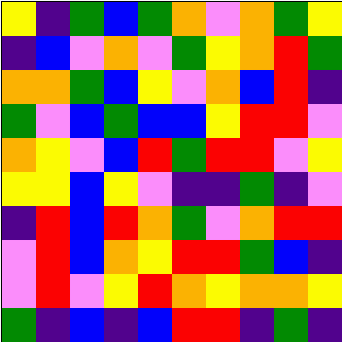[["yellow", "indigo", "green", "blue", "green", "orange", "violet", "orange", "green", "yellow"], ["indigo", "blue", "violet", "orange", "violet", "green", "yellow", "orange", "red", "green"], ["orange", "orange", "green", "blue", "yellow", "violet", "orange", "blue", "red", "indigo"], ["green", "violet", "blue", "green", "blue", "blue", "yellow", "red", "red", "violet"], ["orange", "yellow", "violet", "blue", "red", "green", "red", "red", "violet", "yellow"], ["yellow", "yellow", "blue", "yellow", "violet", "indigo", "indigo", "green", "indigo", "violet"], ["indigo", "red", "blue", "red", "orange", "green", "violet", "orange", "red", "red"], ["violet", "red", "blue", "orange", "yellow", "red", "red", "green", "blue", "indigo"], ["violet", "red", "violet", "yellow", "red", "orange", "yellow", "orange", "orange", "yellow"], ["green", "indigo", "blue", "indigo", "blue", "red", "red", "indigo", "green", "indigo"]]